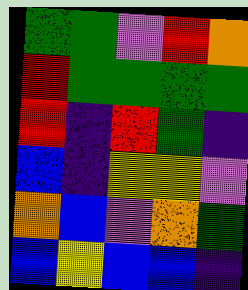[["green", "green", "violet", "red", "orange"], ["red", "green", "green", "green", "green"], ["red", "indigo", "red", "green", "indigo"], ["blue", "indigo", "yellow", "yellow", "violet"], ["orange", "blue", "violet", "orange", "green"], ["blue", "yellow", "blue", "blue", "indigo"]]